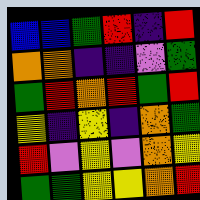[["blue", "blue", "green", "red", "indigo", "red"], ["orange", "orange", "indigo", "indigo", "violet", "green"], ["green", "red", "orange", "red", "green", "red"], ["yellow", "indigo", "yellow", "indigo", "orange", "green"], ["red", "violet", "yellow", "violet", "orange", "yellow"], ["green", "green", "yellow", "yellow", "orange", "red"]]